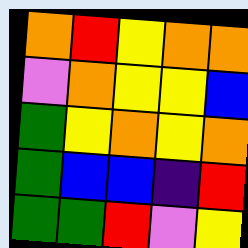[["orange", "red", "yellow", "orange", "orange"], ["violet", "orange", "yellow", "yellow", "blue"], ["green", "yellow", "orange", "yellow", "orange"], ["green", "blue", "blue", "indigo", "red"], ["green", "green", "red", "violet", "yellow"]]